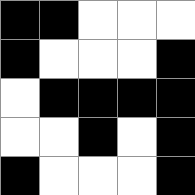[["black", "black", "white", "white", "white"], ["black", "white", "white", "white", "black"], ["white", "black", "black", "black", "black"], ["white", "white", "black", "white", "black"], ["black", "white", "white", "white", "black"]]